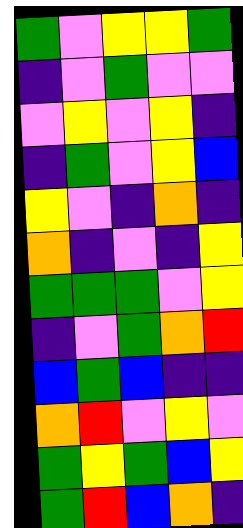[["green", "violet", "yellow", "yellow", "green"], ["indigo", "violet", "green", "violet", "violet"], ["violet", "yellow", "violet", "yellow", "indigo"], ["indigo", "green", "violet", "yellow", "blue"], ["yellow", "violet", "indigo", "orange", "indigo"], ["orange", "indigo", "violet", "indigo", "yellow"], ["green", "green", "green", "violet", "yellow"], ["indigo", "violet", "green", "orange", "red"], ["blue", "green", "blue", "indigo", "indigo"], ["orange", "red", "violet", "yellow", "violet"], ["green", "yellow", "green", "blue", "yellow"], ["green", "red", "blue", "orange", "indigo"]]